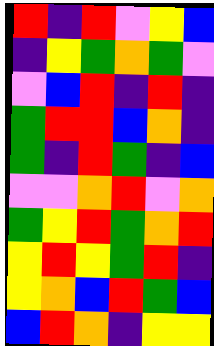[["red", "indigo", "red", "violet", "yellow", "blue"], ["indigo", "yellow", "green", "orange", "green", "violet"], ["violet", "blue", "red", "indigo", "red", "indigo"], ["green", "red", "red", "blue", "orange", "indigo"], ["green", "indigo", "red", "green", "indigo", "blue"], ["violet", "violet", "orange", "red", "violet", "orange"], ["green", "yellow", "red", "green", "orange", "red"], ["yellow", "red", "yellow", "green", "red", "indigo"], ["yellow", "orange", "blue", "red", "green", "blue"], ["blue", "red", "orange", "indigo", "yellow", "yellow"]]